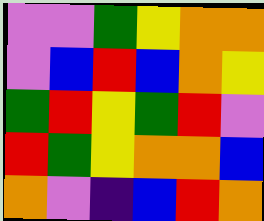[["violet", "violet", "green", "yellow", "orange", "orange"], ["violet", "blue", "red", "blue", "orange", "yellow"], ["green", "red", "yellow", "green", "red", "violet"], ["red", "green", "yellow", "orange", "orange", "blue"], ["orange", "violet", "indigo", "blue", "red", "orange"]]